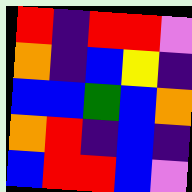[["red", "indigo", "red", "red", "violet"], ["orange", "indigo", "blue", "yellow", "indigo"], ["blue", "blue", "green", "blue", "orange"], ["orange", "red", "indigo", "blue", "indigo"], ["blue", "red", "red", "blue", "violet"]]